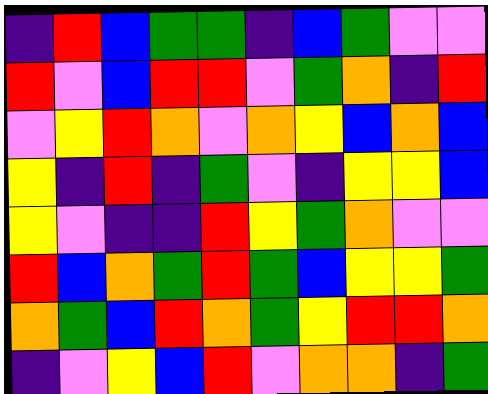[["indigo", "red", "blue", "green", "green", "indigo", "blue", "green", "violet", "violet"], ["red", "violet", "blue", "red", "red", "violet", "green", "orange", "indigo", "red"], ["violet", "yellow", "red", "orange", "violet", "orange", "yellow", "blue", "orange", "blue"], ["yellow", "indigo", "red", "indigo", "green", "violet", "indigo", "yellow", "yellow", "blue"], ["yellow", "violet", "indigo", "indigo", "red", "yellow", "green", "orange", "violet", "violet"], ["red", "blue", "orange", "green", "red", "green", "blue", "yellow", "yellow", "green"], ["orange", "green", "blue", "red", "orange", "green", "yellow", "red", "red", "orange"], ["indigo", "violet", "yellow", "blue", "red", "violet", "orange", "orange", "indigo", "green"]]